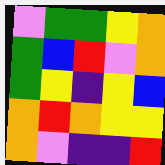[["violet", "green", "green", "yellow", "orange"], ["green", "blue", "red", "violet", "orange"], ["green", "yellow", "indigo", "yellow", "blue"], ["orange", "red", "orange", "yellow", "yellow"], ["orange", "violet", "indigo", "indigo", "red"]]